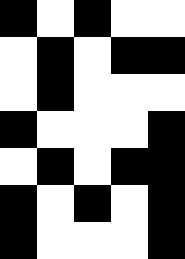[["black", "white", "black", "white", "white"], ["white", "black", "white", "black", "black"], ["white", "black", "white", "white", "white"], ["black", "white", "white", "white", "black"], ["white", "black", "white", "black", "black"], ["black", "white", "black", "white", "black"], ["black", "white", "white", "white", "black"]]